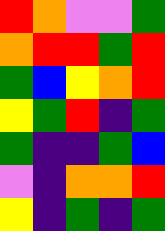[["red", "orange", "violet", "violet", "green"], ["orange", "red", "red", "green", "red"], ["green", "blue", "yellow", "orange", "red"], ["yellow", "green", "red", "indigo", "green"], ["green", "indigo", "indigo", "green", "blue"], ["violet", "indigo", "orange", "orange", "red"], ["yellow", "indigo", "green", "indigo", "green"]]